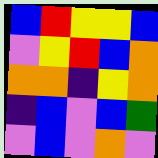[["blue", "red", "yellow", "yellow", "blue"], ["violet", "yellow", "red", "blue", "orange"], ["orange", "orange", "indigo", "yellow", "orange"], ["indigo", "blue", "violet", "blue", "green"], ["violet", "blue", "violet", "orange", "violet"]]